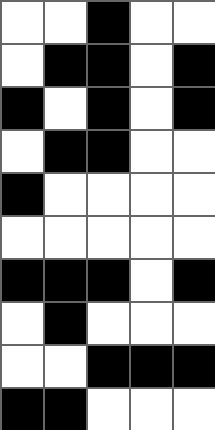[["white", "white", "black", "white", "white"], ["white", "black", "black", "white", "black"], ["black", "white", "black", "white", "black"], ["white", "black", "black", "white", "white"], ["black", "white", "white", "white", "white"], ["white", "white", "white", "white", "white"], ["black", "black", "black", "white", "black"], ["white", "black", "white", "white", "white"], ["white", "white", "black", "black", "black"], ["black", "black", "white", "white", "white"]]